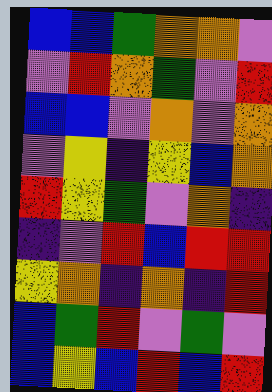[["blue", "blue", "green", "orange", "orange", "violet"], ["violet", "red", "orange", "green", "violet", "red"], ["blue", "blue", "violet", "orange", "violet", "orange"], ["violet", "yellow", "indigo", "yellow", "blue", "orange"], ["red", "yellow", "green", "violet", "orange", "indigo"], ["indigo", "violet", "red", "blue", "red", "red"], ["yellow", "orange", "indigo", "orange", "indigo", "red"], ["blue", "green", "red", "violet", "green", "violet"], ["blue", "yellow", "blue", "red", "blue", "red"]]